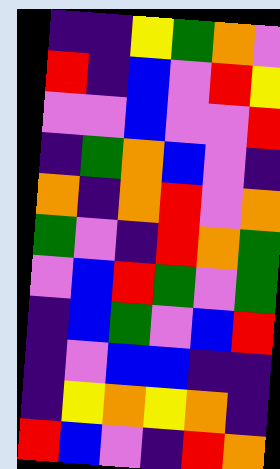[["indigo", "indigo", "yellow", "green", "orange", "violet"], ["red", "indigo", "blue", "violet", "red", "yellow"], ["violet", "violet", "blue", "violet", "violet", "red"], ["indigo", "green", "orange", "blue", "violet", "indigo"], ["orange", "indigo", "orange", "red", "violet", "orange"], ["green", "violet", "indigo", "red", "orange", "green"], ["violet", "blue", "red", "green", "violet", "green"], ["indigo", "blue", "green", "violet", "blue", "red"], ["indigo", "violet", "blue", "blue", "indigo", "indigo"], ["indigo", "yellow", "orange", "yellow", "orange", "indigo"], ["red", "blue", "violet", "indigo", "red", "orange"]]